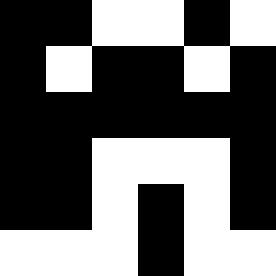[["black", "black", "white", "white", "black", "white"], ["black", "white", "black", "black", "white", "black"], ["black", "black", "black", "black", "black", "black"], ["black", "black", "white", "white", "white", "black"], ["black", "black", "white", "black", "white", "black"], ["white", "white", "white", "black", "white", "white"]]